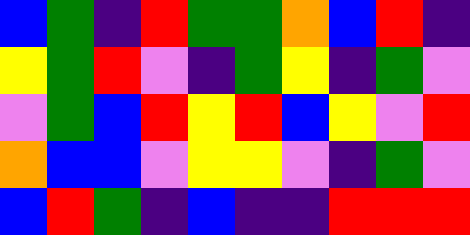[["blue", "green", "indigo", "red", "green", "green", "orange", "blue", "red", "indigo"], ["yellow", "green", "red", "violet", "indigo", "green", "yellow", "indigo", "green", "violet"], ["violet", "green", "blue", "red", "yellow", "red", "blue", "yellow", "violet", "red"], ["orange", "blue", "blue", "violet", "yellow", "yellow", "violet", "indigo", "green", "violet"], ["blue", "red", "green", "indigo", "blue", "indigo", "indigo", "red", "red", "red"]]